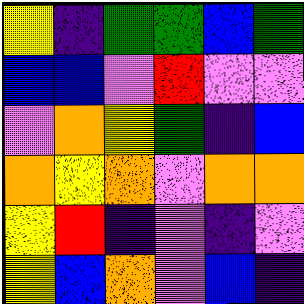[["yellow", "indigo", "green", "green", "blue", "green"], ["blue", "blue", "violet", "red", "violet", "violet"], ["violet", "orange", "yellow", "green", "indigo", "blue"], ["orange", "yellow", "orange", "violet", "orange", "orange"], ["yellow", "red", "indigo", "violet", "indigo", "violet"], ["yellow", "blue", "orange", "violet", "blue", "indigo"]]